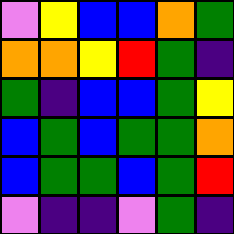[["violet", "yellow", "blue", "blue", "orange", "green"], ["orange", "orange", "yellow", "red", "green", "indigo"], ["green", "indigo", "blue", "blue", "green", "yellow"], ["blue", "green", "blue", "green", "green", "orange"], ["blue", "green", "green", "blue", "green", "red"], ["violet", "indigo", "indigo", "violet", "green", "indigo"]]